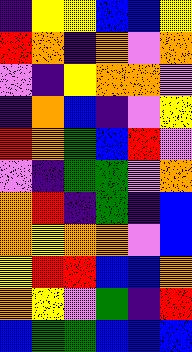[["indigo", "yellow", "yellow", "blue", "blue", "yellow"], ["red", "orange", "indigo", "orange", "violet", "orange"], ["violet", "indigo", "yellow", "orange", "orange", "violet"], ["indigo", "orange", "blue", "indigo", "violet", "yellow"], ["red", "orange", "green", "blue", "red", "violet"], ["violet", "indigo", "green", "green", "violet", "orange"], ["orange", "red", "indigo", "green", "indigo", "blue"], ["orange", "yellow", "orange", "orange", "violet", "blue"], ["yellow", "red", "red", "blue", "blue", "orange"], ["orange", "yellow", "violet", "green", "indigo", "red"], ["blue", "green", "green", "blue", "blue", "blue"]]